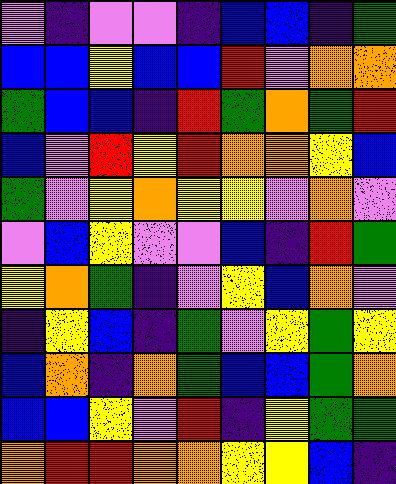[["violet", "indigo", "violet", "violet", "indigo", "blue", "blue", "indigo", "green"], ["blue", "blue", "yellow", "blue", "blue", "red", "violet", "orange", "orange"], ["green", "blue", "blue", "indigo", "red", "green", "orange", "green", "red"], ["blue", "violet", "red", "yellow", "red", "orange", "orange", "yellow", "blue"], ["green", "violet", "yellow", "orange", "yellow", "yellow", "violet", "orange", "violet"], ["violet", "blue", "yellow", "violet", "violet", "blue", "indigo", "red", "green"], ["yellow", "orange", "green", "indigo", "violet", "yellow", "blue", "orange", "violet"], ["indigo", "yellow", "blue", "indigo", "green", "violet", "yellow", "green", "yellow"], ["blue", "orange", "indigo", "orange", "green", "blue", "blue", "green", "orange"], ["blue", "blue", "yellow", "violet", "red", "indigo", "yellow", "green", "green"], ["orange", "red", "red", "orange", "orange", "yellow", "yellow", "blue", "indigo"]]